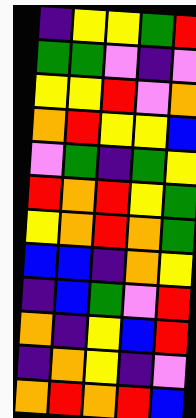[["indigo", "yellow", "yellow", "green", "red"], ["green", "green", "violet", "indigo", "violet"], ["yellow", "yellow", "red", "violet", "orange"], ["orange", "red", "yellow", "yellow", "blue"], ["violet", "green", "indigo", "green", "yellow"], ["red", "orange", "red", "yellow", "green"], ["yellow", "orange", "red", "orange", "green"], ["blue", "blue", "indigo", "orange", "yellow"], ["indigo", "blue", "green", "violet", "red"], ["orange", "indigo", "yellow", "blue", "red"], ["indigo", "orange", "yellow", "indigo", "violet"], ["orange", "red", "orange", "red", "blue"]]